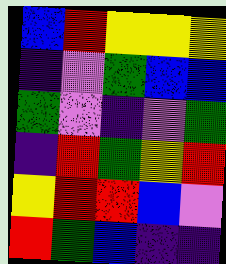[["blue", "red", "yellow", "yellow", "yellow"], ["indigo", "violet", "green", "blue", "blue"], ["green", "violet", "indigo", "violet", "green"], ["indigo", "red", "green", "yellow", "red"], ["yellow", "red", "red", "blue", "violet"], ["red", "green", "blue", "indigo", "indigo"]]